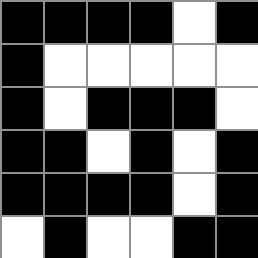[["black", "black", "black", "black", "white", "black"], ["black", "white", "white", "white", "white", "white"], ["black", "white", "black", "black", "black", "white"], ["black", "black", "white", "black", "white", "black"], ["black", "black", "black", "black", "white", "black"], ["white", "black", "white", "white", "black", "black"]]